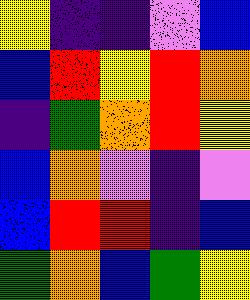[["yellow", "indigo", "indigo", "violet", "blue"], ["blue", "red", "yellow", "red", "orange"], ["indigo", "green", "orange", "red", "yellow"], ["blue", "orange", "violet", "indigo", "violet"], ["blue", "red", "red", "indigo", "blue"], ["green", "orange", "blue", "green", "yellow"]]